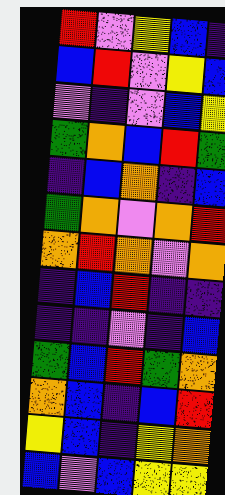[["red", "violet", "yellow", "blue", "indigo"], ["blue", "red", "violet", "yellow", "blue"], ["violet", "indigo", "violet", "blue", "yellow"], ["green", "orange", "blue", "red", "green"], ["indigo", "blue", "orange", "indigo", "blue"], ["green", "orange", "violet", "orange", "red"], ["orange", "red", "orange", "violet", "orange"], ["indigo", "blue", "red", "indigo", "indigo"], ["indigo", "indigo", "violet", "indigo", "blue"], ["green", "blue", "red", "green", "orange"], ["orange", "blue", "indigo", "blue", "red"], ["yellow", "blue", "indigo", "yellow", "orange"], ["blue", "violet", "blue", "yellow", "yellow"]]